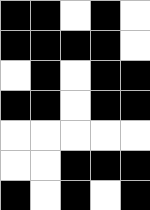[["black", "black", "white", "black", "white"], ["black", "black", "black", "black", "white"], ["white", "black", "white", "black", "black"], ["black", "black", "white", "black", "black"], ["white", "white", "white", "white", "white"], ["white", "white", "black", "black", "black"], ["black", "white", "black", "white", "black"]]